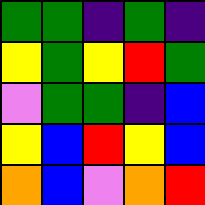[["green", "green", "indigo", "green", "indigo"], ["yellow", "green", "yellow", "red", "green"], ["violet", "green", "green", "indigo", "blue"], ["yellow", "blue", "red", "yellow", "blue"], ["orange", "blue", "violet", "orange", "red"]]